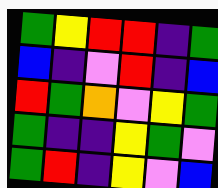[["green", "yellow", "red", "red", "indigo", "green"], ["blue", "indigo", "violet", "red", "indigo", "blue"], ["red", "green", "orange", "violet", "yellow", "green"], ["green", "indigo", "indigo", "yellow", "green", "violet"], ["green", "red", "indigo", "yellow", "violet", "blue"]]